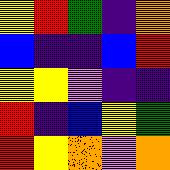[["yellow", "red", "green", "indigo", "orange"], ["blue", "indigo", "indigo", "blue", "red"], ["yellow", "yellow", "violet", "indigo", "indigo"], ["red", "indigo", "blue", "yellow", "green"], ["red", "yellow", "orange", "violet", "orange"]]